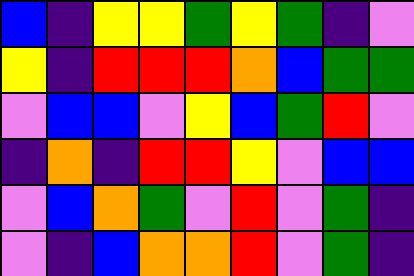[["blue", "indigo", "yellow", "yellow", "green", "yellow", "green", "indigo", "violet"], ["yellow", "indigo", "red", "red", "red", "orange", "blue", "green", "green"], ["violet", "blue", "blue", "violet", "yellow", "blue", "green", "red", "violet"], ["indigo", "orange", "indigo", "red", "red", "yellow", "violet", "blue", "blue"], ["violet", "blue", "orange", "green", "violet", "red", "violet", "green", "indigo"], ["violet", "indigo", "blue", "orange", "orange", "red", "violet", "green", "indigo"]]